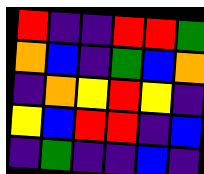[["red", "indigo", "indigo", "red", "red", "green"], ["orange", "blue", "indigo", "green", "blue", "orange"], ["indigo", "orange", "yellow", "red", "yellow", "indigo"], ["yellow", "blue", "red", "red", "indigo", "blue"], ["indigo", "green", "indigo", "indigo", "blue", "indigo"]]